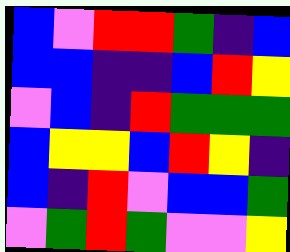[["blue", "violet", "red", "red", "green", "indigo", "blue"], ["blue", "blue", "indigo", "indigo", "blue", "red", "yellow"], ["violet", "blue", "indigo", "red", "green", "green", "green"], ["blue", "yellow", "yellow", "blue", "red", "yellow", "indigo"], ["blue", "indigo", "red", "violet", "blue", "blue", "green"], ["violet", "green", "red", "green", "violet", "violet", "yellow"]]